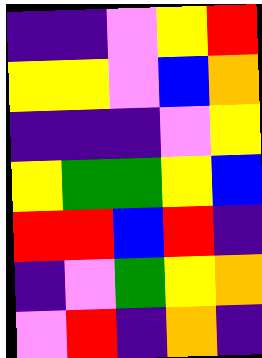[["indigo", "indigo", "violet", "yellow", "red"], ["yellow", "yellow", "violet", "blue", "orange"], ["indigo", "indigo", "indigo", "violet", "yellow"], ["yellow", "green", "green", "yellow", "blue"], ["red", "red", "blue", "red", "indigo"], ["indigo", "violet", "green", "yellow", "orange"], ["violet", "red", "indigo", "orange", "indigo"]]